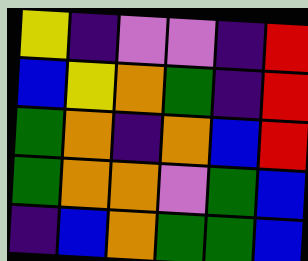[["yellow", "indigo", "violet", "violet", "indigo", "red"], ["blue", "yellow", "orange", "green", "indigo", "red"], ["green", "orange", "indigo", "orange", "blue", "red"], ["green", "orange", "orange", "violet", "green", "blue"], ["indigo", "blue", "orange", "green", "green", "blue"]]